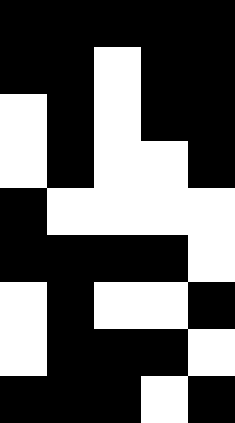[["black", "black", "black", "black", "black"], ["black", "black", "white", "black", "black"], ["white", "black", "white", "black", "black"], ["white", "black", "white", "white", "black"], ["black", "white", "white", "white", "white"], ["black", "black", "black", "black", "white"], ["white", "black", "white", "white", "black"], ["white", "black", "black", "black", "white"], ["black", "black", "black", "white", "black"]]